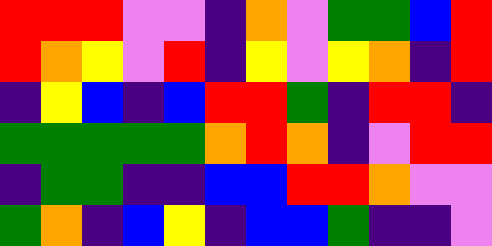[["red", "red", "red", "violet", "violet", "indigo", "orange", "violet", "green", "green", "blue", "red"], ["red", "orange", "yellow", "violet", "red", "indigo", "yellow", "violet", "yellow", "orange", "indigo", "red"], ["indigo", "yellow", "blue", "indigo", "blue", "red", "red", "green", "indigo", "red", "red", "indigo"], ["green", "green", "green", "green", "green", "orange", "red", "orange", "indigo", "violet", "red", "red"], ["indigo", "green", "green", "indigo", "indigo", "blue", "blue", "red", "red", "orange", "violet", "violet"], ["green", "orange", "indigo", "blue", "yellow", "indigo", "blue", "blue", "green", "indigo", "indigo", "violet"]]